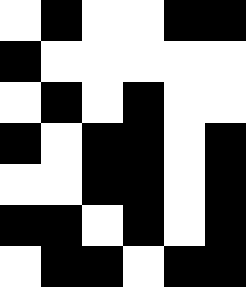[["white", "black", "white", "white", "black", "black"], ["black", "white", "white", "white", "white", "white"], ["white", "black", "white", "black", "white", "white"], ["black", "white", "black", "black", "white", "black"], ["white", "white", "black", "black", "white", "black"], ["black", "black", "white", "black", "white", "black"], ["white", "black", "black", "white", "black", "black"]]